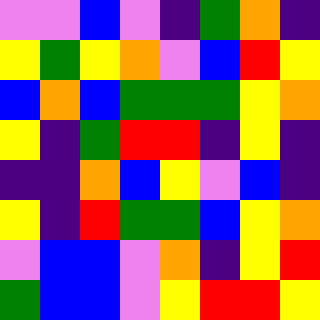[["violet", "violet", "blue", "violet", "indigo", "green", "orange", "indigo"], ["yellow", "green", "yellow", "orange", "violet", "blue", "red", "yellow"], ["blue", "orange", "blue", "green", "green", "green", "yellow", "orange"], ["yellow", "indigo", "green", "red", "red", "indigo", "yellow", "indigo"], ["indigo", "indigo", "orange", "blue", "yellow", "violet", "blue", "indigo"], ["yellow", "indigo", "red", "green", "green", "blue", "yellow", "orange"], ["violet", "blue", "blue", "violet", "orange", "indigo", "yellow", "red"], ["green", "blue", "blue", "violet", "yellow", "red", "red", "yellow"]]